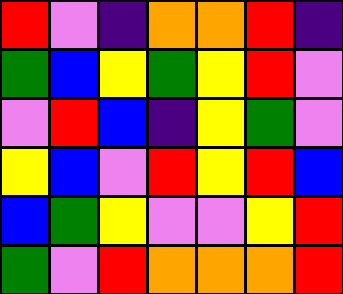[["red", "violet", "indigo", "orange", "orange", "red", "indigo"], ["green", "blue", "yellow", "green", "yellow", "red", "violet"], ["violet", "red", "blue", "indigo", "yellow", "green", "violet"], ["yellow", "blue", "violet", "red", "yellow", "red", "blue"], ["blue", "green", "yellow", "violet", "violet", "yellow", "red"], ["green", "violet", "red", "orange", "orange", "orange", "red"]]